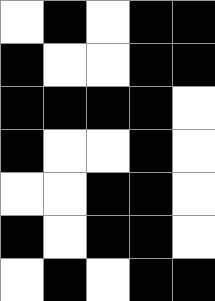[["white", "black", "white", "black", "black"], ["black", "white", "white", "black", "black"], ["black", "black", "black", "black", "white"], ["black", "white", "white", "black", "white"], ["white", "white", "black", "black", "white"], ["black", "white", "black", "black", "white"], ["white", "black", "white", "black", "black"]]